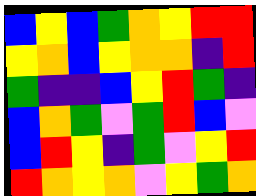[["blue", "yellow", "blue", "green", "orange", "yellow", "red", "red"], ["yellow", "orange", "blue", "yellow", "orange", "orange", "indigo", "red"], ["green", "indigo", "indigo", "blue", "yellow", "red", "green", "indigo"], ["blue", "orange", "green", "violet", "green", "red", "blue", "violet"], ["blue", "red", "yellow", "indigo", "green", "violet", "yellow", "red"], ["red", "orange", "yellow", "orange", "violet", "yellow", "green", "orange"]]